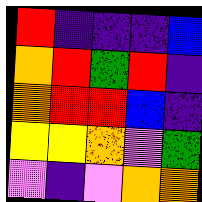[["red", "indigo", "indigo", "indigo", "blue"], ["orange", "red", "green", "red", "indigo"], ["orange", "red", "red", "blue", "indigo"], ["yellow", "yellow", "orange", "violet", "green"], ["violet", "indigo", "violet", "orange", "orange"]]